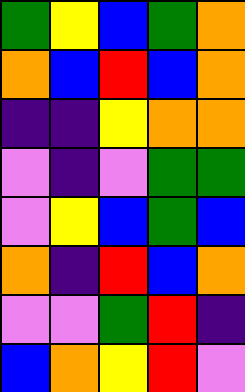[["green", "yellow", "blue", "green", "orange"], ["orange", "blue", "red", "blue", "orange"], ["indigo", "indigo", "yellow", "orange", "orange"], ["violet", "indigo", "violet", "green", "green"], ["violet", "yellow", "blue", "green", "blue"], ["orange", "indigo", "red", "blue", "orange"], ["violet", "violet", "green", "red", "indigo"], ["blue", "orange", "yellow", "red", "violet"]]